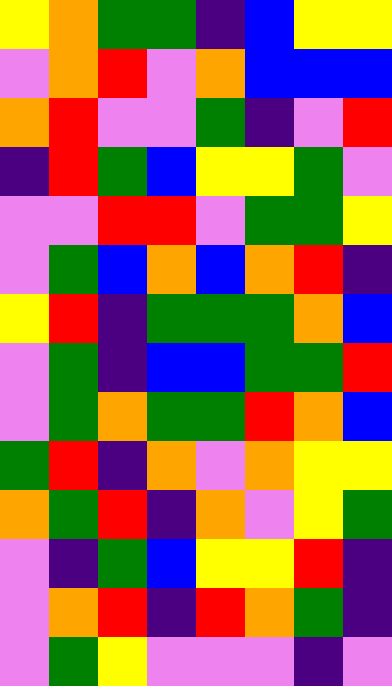[["yellow", "orange", "green", "green", "indigo", "blue", "yellow", "yellow"], ["violet", "orange", "red", "violet", "orange", "blue", "blue", "blue"], ["orange", "red", "violet", "violet", "green", "indigo", "violet", "red"], ["indigo", "red", "green", "blue", "yellow", "yellow", "green", "violet"], ["violet", "violet", "red", "red", "violet", "green", "green", "yellow"], ["violet", "green", "blue", "orange", "blue", "orange", "red", "indigo"], ["yellow", "red", "indigo", "green", "green", "green", "orange", "blue"], ["violet", "green", "indigo", "blue", "blue", "green", "green", "red"], ["violet", "green", "orange", "green", "green", "red", "orange", "blue"], ["green", "red", "indigo", "orange", "violet", "orange", "yellow", "yellow"], ["orange", "green", "red", "indigo", "orange", "violet", "yellow", "green"], ["violet", "indigo", "green", "blue", "yellow", "yellow", "red", "indigo"], ["violet", "orange", "red", "indigo", "red", "orange", "green", "indigo"], ["violet", "green", "yellow", "violet", "violet", "violet", "indigo", "violet"]]